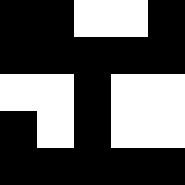[["black", "black", "white", "white", "black"], ["black", "black", "black", "black", "black"], ["white", "white", "black", "white", "white"], ["black", "white", "black", "white", "white"], ["black", "black", "black", "black", "black"]]